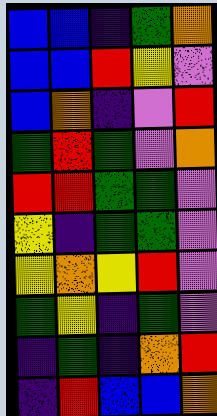[["blue", "blue", "indigo", "green", "orange"], ["blue", "blue", "red", "yellow", "violet"], ["blue", "orange", "indigo", "violet", "red"], ["green", "red", "green", "violet", "orange"], ["red", "red", "green", "green", "violet"], ["yellow", "indigo", "green", "green", "violet"], ["yellow", "orange", "yellow", "red", "violet"], ["green", "yellow", "indigo", "green", "violet"], ["indigo", "green", "indigo", "orange", "red"], ["indigo", "red", "blue", "blue", "orange"]]